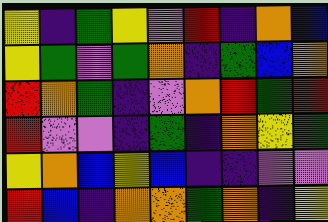[["yellow", "indigo", "green", "yellow", "violet", "red", "indigo", "orange", "blue"], ["yellow", "green", "violet", "green", "orange", "indigo", "green", "blue", "orange"], ["red", "orange", "green", "indigo", "violet", "orange", "red", "green", "red"], ["red", "violet", "violet", "indigo", "green", "indigo", "orange", "yellow", "green"], ["yellow", "orange", "blue", "yellow", "blue", "indigo", "indigo", "violet", "violet"], ["red", "blue", "indigo", "orange", "orange", "green", "orange", "indigo", "yellow"]]